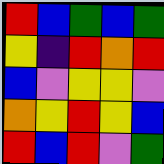[["red", "blue", "green", "blue", "green"], ["yellow", "indigo", "red", "orange", "red"], ["blue", "violet", "yellow", "yellow", "violet"], ["orange", "yellow", "red", "yellow", "blue"], ["red", "blue", "red", "violet", "green"]]